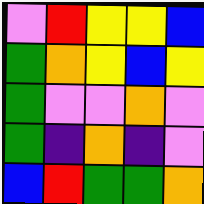[["violet", "red", "yellow", "yellow", "blue"], ["green", "orange", "yellow", "blue", "yellow"], ["green", "violet", "violet", "orange", "violet"], ["green", "indigo", "orange", "indigo", "violet"], ["blue", "red", "green", "green", "orange"]]